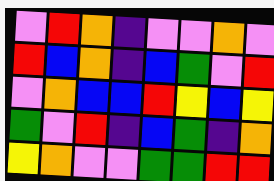[["violet", "red", "orange", "indigo", "violet", "violet", "orange", "violet"], ["red", "blue", "orange", "indigo", "blue", "green", "violet", "red"], ["violet", "orange", "blue", "blue", "red", "yellow", "blue", "yellow"], ["green", "violet", "red", "indigo", "blue", "green", "indigo", "orange"], ["yellow", "orange", "violet", "violet", "green", "green", "red", "red"]]